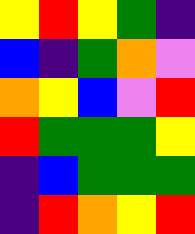[["yellow", "red", "yellow", "green", "indigo"], ["blue", "indigo", "green", "orange", "violet"], ["orange", "yellow", "blue", "violet", "red"], ["red", "green", "green", "green", "yellow"], ["indigo", "blue", "green", "green", "green"], ["indigo", "red", "orange", "yellow", "red"]]